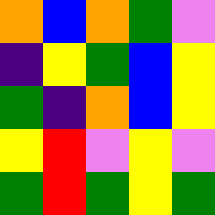[["orange", "blue", "orange", "green", "violet"], ["indigo", "yellow", "green", "blue", "yellow"], ["green", "indigo", "orange", "blue", "yellow"], ["yellow", "red", "violet", "yellow", "violet"], ["green", "red", "green", "yellow", "green"]]